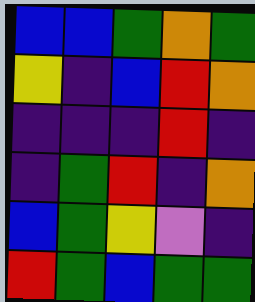[["blue", "blue", "green", "orange", "green"], ["yellow", "indigo", "blue", "red", "orange"], ["indigo", "indigo", "indigo", "red", "indigo"], ["indigo", "green", "red", "indigo", "orange"], ["blue", "green", "yellow", "violet", "indigo"], ["red", "green", "blue", "green", "green"]]